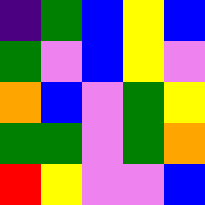[["indigo", "green", "blue", "yellow", "blue"], ["green", "violet", "blue", "yellow", "violet"], ["orange", "blue", "violet", "green", "yellow"], ["green", "green", "violet", "green", "orange"], ["red", "yellow", "violet", "violet", "blue"]]